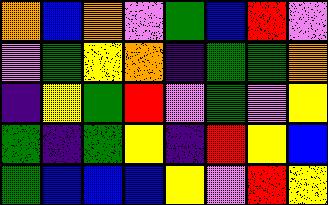[["orange", "blue", "orange", "violet", "green", "blue", "red", "violet"], ["violet", "green", "yellow", "orange", "indigo", "green", "green", "orange"], ["indigo", "yellow", "green", "red", "violet", "green", "violet", "yellow"], ["green", "indigo", "green", "yellow", "indigo", "red", "yellow", "blue"], ["green", "blue", "blue", "blue", "yellow", "violet", "red", "yellow"]]